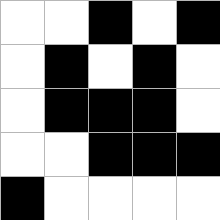[["white", "white", "black", "white", "black"], ["white", "black", "white", "black", "white"], ["white", "black", "black", "black", "white"], ["white", "white", "black", "black", "black"], ["black", "white", "white", "white", "white"]]